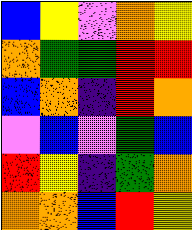[["blue", "yellow", "violet", "orange", "yellow"], ["orange", "green", "green", "red", "red"], ["blue", "orange", "indigo", "red", "orange"], ["violet", "blue", "violet", "green", "blue"], ["red", "yellow", "indigo", "green", "orange"], ["orange", "orange", "blue", "red", "yellow"]]